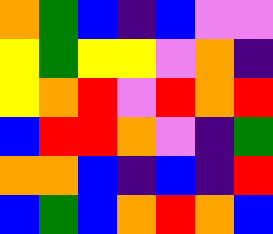[["orange", "green", "blue", "indigo", "blue", "violet", "violet"], ["yellow", "green", "yellow", "yellow", "violet", "orange", "indigo"], ["yellow", "orange", "red", "violet", "red", "orange", "red"], ["blue", "red", "red", "orange", "violet", "indigo", "green"], ["orange", "orange", "blue", "indigo", "blue", "indigo", "red"], ["blue", "green", "blue", "orange", "red", "orange", "blue"]]